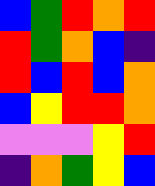[["blue", "green", "red", "orange", "red"], ["red", "green", "orange", "blue", "indigo"], ["red", "blue", "red", "blue", "orange"], ["blue", "yellow", "red", "red", "orange"], ["violet", "violet", "violet", "yellow", "red"], ["indigo", "orange", "green", "yellow", "blue"]]